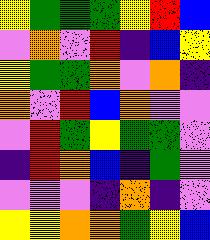[["yellow", "green", "green", "green", "yellow", "red", "blue"], ["violet", "orange", "violet", "red", "indigo", "blue", "yellow"], ["yellow", "green", "green", "orange", "violet", "orange", "indigo"], ["orange", "violet", "red", "blue", "orange", "violet", "violet"], ["violet", "red", "green", "yellow", "green", "green", "violet"], ["indigo", "red", "orange", "blue", "indigo", "green", "violet"], ["violet", "violet", "violet", "indigo", "orange", "indigo", "violet"], ["yellow", "yellow", "orange", "orange", "green", "yellow", "blue"]]